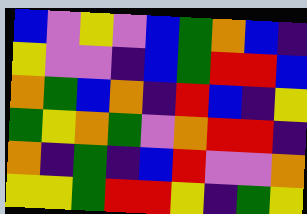[["blue", "violet", "yellow", "violet", "blue", "green", "orange", "blue", "indigo"], ["yellow", "violet", "violet", "indigo", "blue", "green", "red", "red", "blue"], ["orange", "green", "blue", "orange", "indigo", "red", "blue", "indigo", "yellow"], ["green", "yellow", "orange", "green", "violet", "orange", "red", "red", "indigo"], ["orange", "indigo", "green", "indigo", "blue", "red", "violet", "violet", "orange"], ["yellow", "yellow", "green", "red", "red", "yellow", "indigo", "green", "yellow"]]